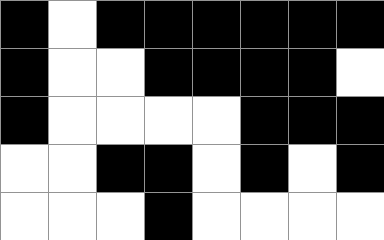[["black", "white", "black", "black", "black", "black", "black", "black"], ["black", "white", "white", "black", "black", "black", "black", "white"], ["black", "white", "white", "white", "white", "black", "black", "black"], ["white", "white", "black", "black", "white", "black", "white", "black"], ["white", "white", "white", "black", "white", "white", "white", "white"]]